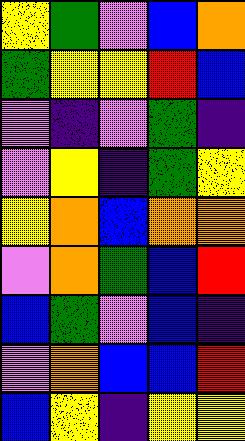[["yellow", "green", "violet", "blue", "orange"], ["green", "yellow", "yellow", "red", "blue"], ["violet", "indigo", "violet", "green", "indigo"], ["violet", "yellow", "indigo", "green", "yellow"], ["yellow", "orange", "blue", "orange", "orange"], ["violet", "orange", "green", "blue", "red"], ["blue", "green", "violet", "blue", "indigo"], ["violet", "orange", "blue", "blue", "red"], ["blue", "yellow", "indigo", "yellow", "yellow"]]